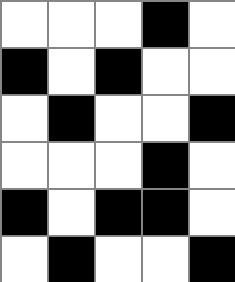[["white", "white", "white", "black", "white"], ["black", "white", "black", "white", "white"], ["white", "black", "white", "white", "black"], ["white", "white", "white", "black", "white"], ["black", "white", "black", "black", "white"], ["white", "black", "white", "white", "black"]]